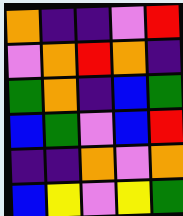[["orange", "indigo", "indigo", "violet", "red"], ["violet", "orange", "red", "orange", "indigo"], ["green", "orange", "indigo", "blue", "green"], ["blue", "green", "violet", "blue", "red"], ["indigo", "indigo", "orange", "violet", "orange"], ["blue", "yellow", "violet", "yellow", "green"]]